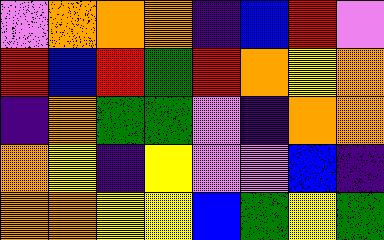[["violet", "orange", "orange", "orange", "indigo", "blue", "red", "violet"], ["red", "blue", "red", "green", "red", "orange", "yellow", "orange"], ["indigo", "orange", "green", "green", "violet", "indigo", "orange", "orange"], ["orange", "yellow", "indigo", "yellow", "violet", "violet", "blue", "indigo"], ["orange", "orange", "yellow", "yellow", "blue", "green", "yellow", "green"]]